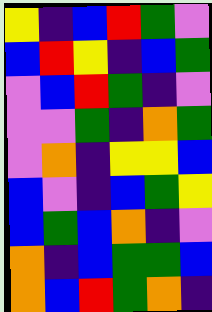[["yellow", "indigo", "blue", "red", "green", "violet"], ["blue", "red", "yellow", "indigo", "blue", "green"], ["violet", "blue", "red", "green", "indigo", "violet"], ["violet", "violet", "green", "indigo", "orange", "green"], ["violet", "orange", "indigo", "yellow", "yellow", "blue"], ["blue", "violet", "indigo", "blue", "green", "yellow"], ["blue", "green", "blue", "orange", "indigo", "violet"], ["orange", "indigo", "blue", "green", "green", "blue"], ["orange", "blue", "red", "green", "orange", "indigo"]]